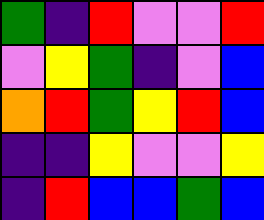[["green", "indigo", "red", "violet", "violet", "red"], ["violet", "yellow", "green", "indigo", "violet", "blue"], ["orange", "red", "green", "yellow", "red", "blue"], ["indigo", "indigo", "yellow", "violet", "violet", "yellow"], ["indigo", "red", "blue", "blue", "green", "blue"]]